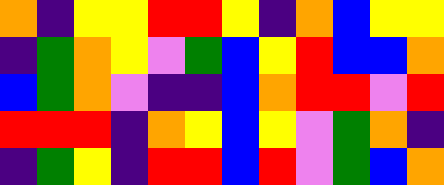[["orange", "indigo", "yellow", "yellow", "red", "red", "yellow", "indigo", "orange", "blue", "yellow", "yellow"], ["indigo", "green", "orange", "yellow", "violet", "green", "blue", "yellow", "red", "blue", "blue", "orange"], ["blue", "green", "orange", "violet", "indigo", "indigo", "blue", "orange", "red", "red", "violet", "red"], ["red", "red", "red", "indigo", "orange", "yellow", "blue", "yellow", "violet", "green", "orange", "indigo"], ["indigo", "green", "yellow", "indigo", "red", "red", "blue", "red", "violet", "green", "blue", "orange"]]